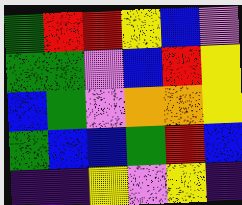[["green", "red", "red", "yellow", "blue", "violet"], ["green", "green", "violet", "blue", "red", "yellow"], ["blue", "green", "violet", "orange", "orange", "yellow"], ["green", "blue", "blue", "green", "red", "blue"], ["indigo", "indigo", "yellow", "violet", "yellow", "indigo"]]